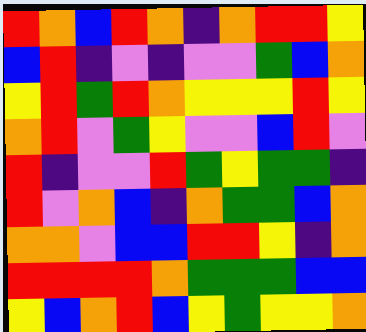[["red", "orange", "blue", "red", "orange", "indigo", "orange", "red", "red", "yellow"], ["blue", "red", "indigo", "violet", "indigo", "violet", "violet", "green", "blue", "orange"], ["yellow", "red", "green", "red", "orange", "yellow", "yellow", "yellow", "red", "yellow"], ["orange", "red", "violet", "green", "yellow", "violet", "violet", "blue", "red", "violet"], ["red", "indigo", "violet", "violet", "red", "green", "yellow", "green", "green", "indigo"], ["red", "violet", "orange", "blue", "indigo", "orange", "green", "green", "blue", "orange"], ["orange", "orange", "violet", "blue", "blue", "red", "red", "yellow", "indigo", "orange"], ["red", "red", "red", "red", "orange", "green", "green", "green", "blue", "blue"], ["yellow", "blue", "orange", "red", "blue", "yellow", "green", "yellow", "yellow", "orange"]]